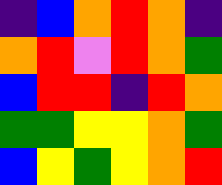[["indigo", "blue", "orange", "red", "orange", "indigo"], ["orange", "red", "violet", "red", "orange", "green"], ["blue", "red", "red", "indigo", "red", "orange"], ["green", "green", "yellow", "yellow", "orange", "green"], ["blue", "yellow", "green", "yellow", "orange", "red"]]